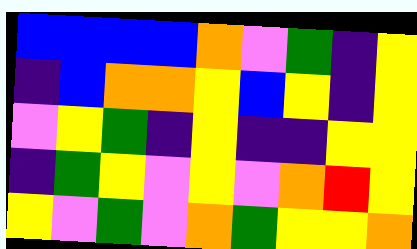[["blue", "blue", "blue", "blue", "orange", "violet", "green", "indigo", "yellow"], ["indigo", "blue", "orange", "orange", "yellow", "blue", "yellow", "indigo", "yellow"], ["violet", "yellow", "green", "indigo", "yellow", "indigo", "indigo", "yellow", "yellow"], ["indigo", "green", "yellow", "violet", "yellow", "violet", "orange", "red", "yellow"], ["yellow", "violet", "green", "violet", "orange", "green", "yellow", "yellow", "orange"]]